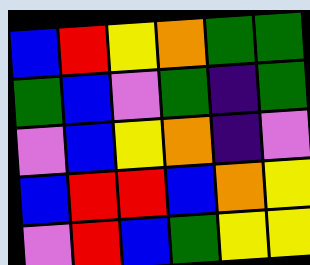[["blue", "red", "yellow", "orange", "green", "green"], ["green", "blue", "violet", "green", "indigo", "green"], ["violet", "blue", "yellow", "orange", "indigo", "violet"], ["blue", "red", "red", "blue", "orange", "yellow"], ["violet", "red", "blue", "green", "yellow", "yellow"]]